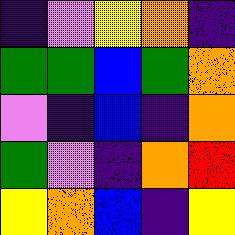[["indigo", "violet", "yellow", "orange", "indigo"], ["green", "green", "blue", "green", "orange"], ["violet", "indigo", "blue", "indigo", "orange"], ["green", "violet", "indigo", "orange", "red"], ["yellow", "orange", "blue", "indigo", "yellow"]]